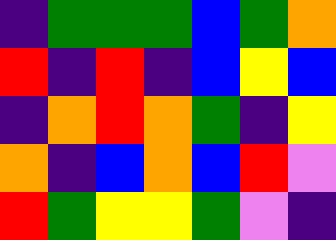[["indigo", "green", "green", "green", "blue", "green", "orange"], ["red", "indigo", "red", "indigo", "blue", "yellow", "blue"], ["indigo", "orange", "red", "orange", "green", "indigo", "yellow"], ["orange", "indigo", "blue", "orange", "blue", "red", "violet"], ["red", "green", "yellow", "yellow", "green", "violet", "indigo"]]